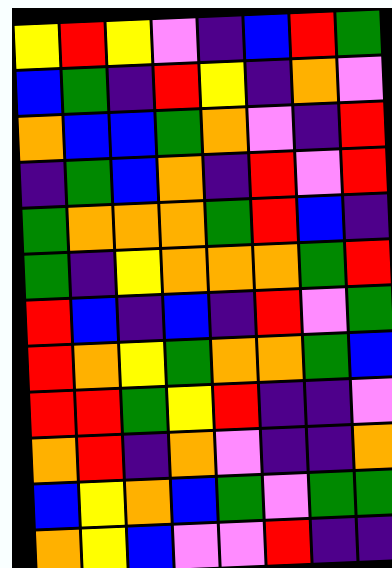[["yellow", "red", "yellow", "violet", "indigo", "blue", "red", "green"], ["blue", "green", "indigo", "red", "yellow", "indigo", "orange", "violet"], ["orange", "blue", "blue", "green", "orange", "violet", "indigo", "red"], ["indigo", "green", "blue", "orange", "indigo", "red", "violet", "red"], ["green", "orange", "orange", "orange", "green", "red", "blue", "indigo"], ["green", "indigo", "yellow", "orange", "orange", "orange", "green", "red"], ["red", "blue", "indigo", "blue", "indigo", "red", "violet", "green"], ["red", "orange", "yellow", "green", "orange", "orange", "green", "blue"], ["red", "red", "green", "yellow", "red", "indigo", "indigo", "violet"], ["orange", "red", "indigo", "orange", "violet", "indigo", "indigo", "orange"], ["blue", "yellow", "orange", "blue", "green", "violet", "green", "green"], ["orange", "yellow", "blue", "violet", "violet", "red", "indigo", "indigo"]]